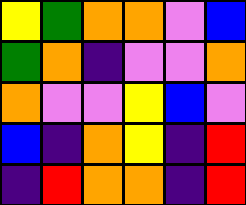[["yellow", "green", "orange", "orange", "violet", "blue"], ["green", "orange", "indigo", "violet", "violet", "orange"], ["orange", "violet", "violet", "yellow", "blue", "violet"], ["blue", "indigo", "orange", "yellow", "indigo", "red"], ["indigo", "red", "orange", "orange", "indigo", "red"]]